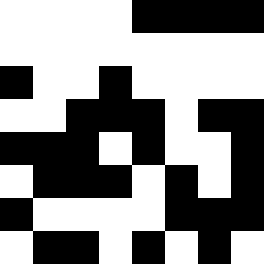[["white", "white", "white", "white", "black", "black", "black", "black"], ["white", "white", "white", "white", "white", "white", "white", "white"], ["black", "white", "white", "black", "white", "white", "white", "white"], ["white", "white", "black", "black", "black", "white", "black", "black"], ["black", "black", "black", "white", "black", "white", "white", "black"], ["white", "black", "black", "black", "white", "black", "white", "black"], ["black", "white", "white", "white", "white", "black", "black", "black"], ["white", "black", "black", "white", "black", "white", "black", "white"]]